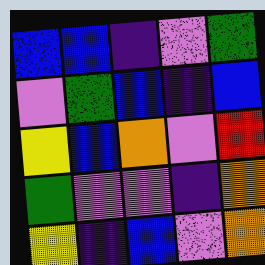[["blue", "blue", "indigo", "violet", "green"], ["violet", "green", "blue", "indigo", "blue"], ["yellow", "blue", "orange", "violet", "red"], ["green", "violet", "violet", "indigo", "orange"], ["yellow", "indigo", "blue", "violet", "orange"]]